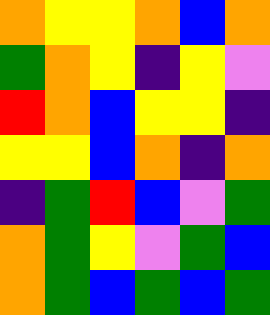[["orange", "yellow", "yellow", "orange", "blue", "orange"], ["green", "orange", "yellow", "indigo", "yellow", "violet"], ["red", "orange", "blue", "yellow", "yellow", "indigo"], ["yellow", "yellow", "blue", "orange", "indigo", "orange"], ["indigo", "green", "red", "blue", "violet", "green"], ["orange", "green", "yellow", "violet", "green", "blue"], ["orange", "green", "blue", "green", "blue", "green"]]